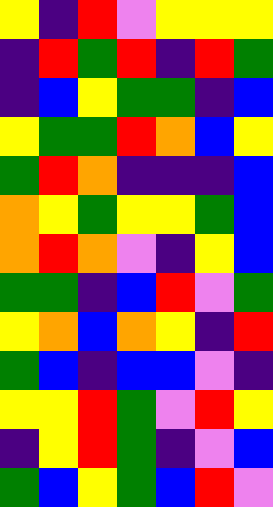[["yellow", "indigo", "red", "violet", "yellow", "yellow", "yellow"], ["indigo", "red", "green", "red", "indigo", "red", "green"], ["indigo", "blue", "yellow", "green", "green", "indigo", "blue"], ["yellow", "green", "green", "red", "orange", "blue", "yellow"], ["green", "red", "orange", "indigo", "indigo", "indigo", "blue"], ["orange", "yellow", "green", "yellow", "yellow", "green", "blue"], ["orange", "red", "orange", "violet", "indigo", "yellow", "blue"], ["green", "green", "indigo", "blue", "red", "violet", "green"], ["yellow", "orange", "blue", "orange", "yellow", "indigo", "red"], ["green", "blue", "indigo", "blue", "blue", "violet", "indigo"], ["yellow", "yellow", "red", "green", "violet", "red", "yellow"], ["indigo", "yellow", "red", "green", "indigo", "violet", "blue"], ["green", "blue", "yellow", "green", "blue", "red", "violet"]]